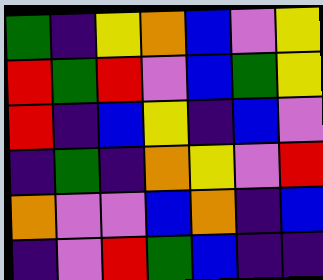[["green", "indigo", "yellow", "orange", "blue", "violet", "yellow"], ["red", "green", "red", "violet", "blue", "green", "yellow"], ["red", "indigo", "blue", "yellow", "indigo", "blue", "violet"], ["indigo", "green", "indigo", "orange", "yellow", "violet", "red"], ["orange", "violet", "violet", "blue", "orange", "indigo", "blue"], ["indigo", "violet", "red", "green", "blue", "indigo", "indigo"]]